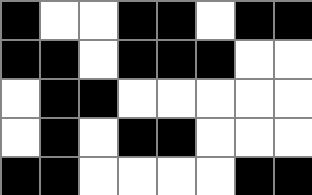[["black", "white", "white", "black", "black", "white", "black", "black"], ["black", "black", "white", "black", "black", "black", "white", "white"], ["white", "black", "black", "white", "white", "white", "white", "white"], ["white", "black", "white", "black", "black", "white", "white", "white"], ["black", "black", "white", "white", "white", "white", "black", "black"]]